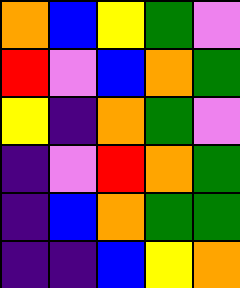[["orange", "blue", "yellow", "green", "violet"], ["red", "violet", "blue", "orange", "green"], ["yellow", "indigo", "orange", "green", "violet"], ["indigo", "violet", "red", "orange", "green"], ["indigo", "blue", "orange", "green", "green"], ["indigo", "indigo", "blue", "yellow", "orange"]]